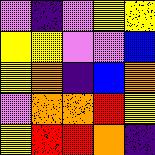[["violet", "indigo", "violet", "yellow", "yellow"], ["yellow", "yellow", "violet", "violet", "blue"], ["yellow", "orange", "indigo", "blue", "orange"], ["violet", "orange", "orange", "red", "yellow"], ["yellow", "red", "red", "orange", "indigo"]]